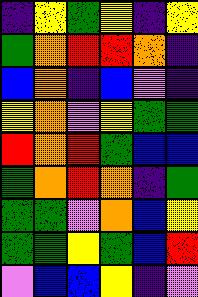[["indigo", "yellow", "green", "yellow", "indigo", "yellow"], ["green", "orange", "red", "red", "orange", "indigo"], ["blue", "orange", "indigo", "blue", "violet", "indigo"], ["yellow", "orange", "violet", "yellow", "green", "green"], ["red", "orange", "red", "green", "blue", "blue"], ["green", "orange", "red", "orange", "indigo", "green"], ["green", "green", "violet", "orange", "blue", "yellow"], ["green", "green", "yellow", "green", "blue", "red"], ["violet", "blue", "blue", "yellow", "indigo", "violet"]]